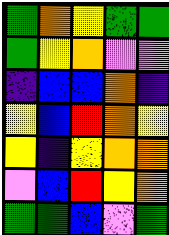[["green", "orange", "yellow", "green", "green"], ["green", "yellow", "orange", "violet", "violet"], ["indigo", "blue", "blue", "orange", "indigo"], ["yellow", "blue", "red", "orange", "yellow"], ["yellow", "indigo", "yellow", "orange", "orange"], ["violet", "blue", "red", "yellow", "orange"], ["green", "green", "blue", "violet", "green"]]